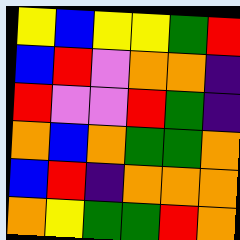[["yellow", "blue", "yellow", "yellow", "green", "red"], ["blue", "red", "violet", "orange", "orange", "indigo"], ["red", "violet", "violet", "red", "green", "indigo"], ["orange", "blue", "orange", "green", "green", "orange"], ["blue", "red", "indigo", "orange", "orange", "orange"], ["orange", "yellow", "green", "green", "red", "orange"]]